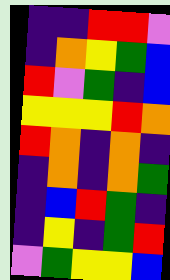[["indigo", "indigo", "red", "red", "violet"], ["indigo", "orange", "yellow", "green", "blue"], ["red", "violet", "green", "indigo", "blue"], ["yellow", "yellow", "yellow", "red", "orange"], ["red", "orange", "indigo", "orange", "indigo"], ["indigo", "orange", "indigo", "orange", "green"], ["indigo", "blue", "red", "green", "indigo"], ["indigo", "yellow", "indigo", "green", "red"], ["violet", "green", "yellow", "yellow", "blue"]]